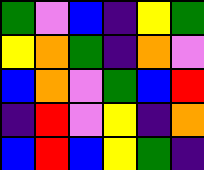[["green", "violet", "blue", "indigo", "yellow", "green"], ["yellow", "orange", "green", "indigo", "orange", "violet"], ["blue", "orange", "violet", "green", "blue", "red"], ["indigo", "red", "violet", "yellow", "indigo", "orange"], ["blue", "red", "blue", "yellow", "green", "indigo"]]